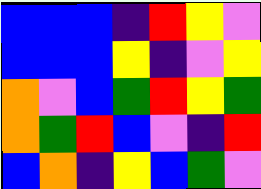[["blue", "blue", "blue", "indigo", "red", "yellow", "violet"], ["blue", "blue", "blue", "yellow", "indigo", "violet", "yellow"], ["orange", "violet", "blue", "green", "red", "yellow", "green"], ["orange", "green", "red", "blue", "violet", "indigo", "red"], ["blue", "orange", "indigo", "yellow", "blue", "green", "violet"]]